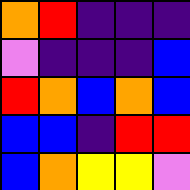[["orange", "red", "indigo", "indigo", "indigo"], ["violet", "indigo", "indigo", "indigo", "blue"], ["red", "orange", "blue", "orange", "blue"], ["blue", "blue", "indigo", "red", "red"], ["blue", "orange", "yellow", "yellow", "violet"]]